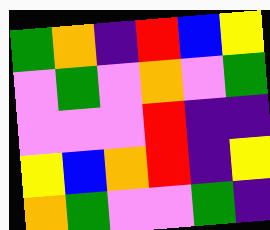[["green", "orange", "indigo", "red", "blue", "yellow"], ["violet", "green", "violet", "orange", "violet", "green"], ["violet", "violet", "violet", "red", "indigo", "indigo"], ["yellow", "blue", "orange", "red", "indigo", "yellow"], ["orange", "green", "violet", "violet", "green", "indigo"]]